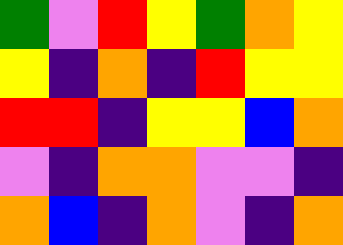[["green", "violet", "red", "yellow", "green", "orange", "yellow"], ["yellow", "indigo", "orange", "indigo", "red", "yellow", "yellow"], ["red", "red", "indigo", "yellow", "yellow", "blue", "orange"], ["violet", "indigo", "orange", "orange", "violet", "violet", "indigo"], ["orange", "blue", "indigo", "orange", "violet", "indigo", "orange"]]